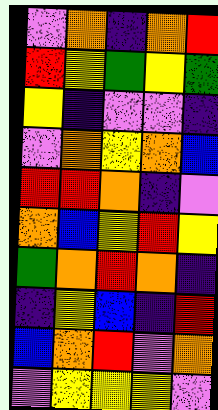[["violet", "orange", "indigo", "orange", "red"], ["red", "yellow", "green", "yellow", "green"], ["yellow", "indigo", "violet", "violet", "indigo"], ["violet", "orange", "yellow", "orange", "blue"], ["red", "red", "orange", "indigo", "violet"], ["orange", "blue", "yellow", "red", "yellow"], ["green", "orange", "red", "orange", "indigo"], ["indigo", "yellow", "blue", "indigo", "red"], ["blue", "orange", "red", "violet", "orange"], ["violet", "yellow", "yellow", "yellow", "violet"]]